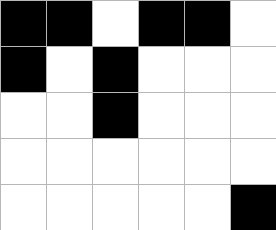[["black", "black", "white", "black", "black", "white"], ["black", "white", "black", "white", "white", "white"], ["white", "white", "black", "white", "white", "white"], ["white", "white", "white", "white", "white", "white"], ["white", "white", "white", "white", "white", "black"]]